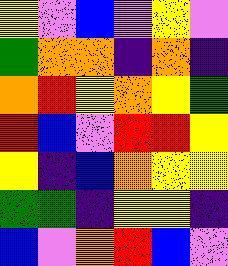[["yellow", "violet", "blue", "violet", "yellow", "violet"], ["green", "orange", "orange", "indigo", "orange", "indigo"], ["orange", "red", "yellow", "orange", "yellow", "green"], ["red", "blue", "violet", "red", "red", "yellow"], ["yellow", "indigo", "blue", "orange", "yellow", "yellow"], ["green", "green", "indigo", "yellow", "yellow", "indigo"], ["blue", "violet", "orange", "red", "blue", "violet"]]